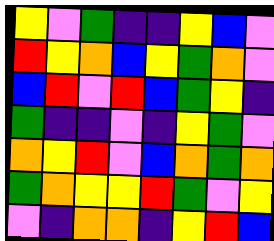[["yellow", "violet", "green", "indigo", "indigo", "yellow", "blue", "violet"], ["red", "yellow", "orange", "blue", "yellow", "green", "orange", "violet"], ["blue", "red", "violet", "red", "blue", "green", "yellow", "indigo"], ["green", "indigo", "indigo", "violet", "indigo", "yellow", "green", "violet"], ["orange", "yellow", "red", "violet", "blue", "orange", "green", "orange"], ["green", "orange", "yellow", "yellow", "red", "green", "violet", "yellow"], ["violet", "indigo", "orange", "orange", "indigo", "yellow", "red", "blue"]]